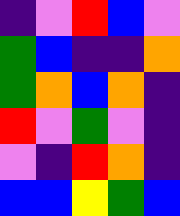[["indigo", "violet", "red", "blue", "violet"], ["green", "blue", "indigo", "indigo", "orange"], ["green", "orange", "blue", "orange", "indigo"], ["red", "violet", "green", "violet", "indigo"], ["violet", "indigo", "red", "orange", "indigo"], ["blue", "blue", "yellow", "green", "blue"]]